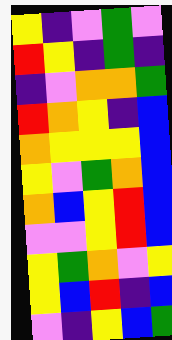[["yellow", "indigo", "violet", "green", "violet"], ["red", "yellow", "indigo", "green", "indigo"], ["indigo", "violet", "orange", "orange", "green"], ["red", "orange", "yellow", "indigo", "blue"], ["orange", "yellow", "yellow", "yellow", "blue"], ["yellow", "violet", "green", "orange", "blue"], ["orange", "blue", "yellow", "red", "blue"], ["violet", "violet", "yellow", "red", "blue"], ["yellow", "green", "orange", "violet", "yellow"], ["yellow", "blue", "red", "indigo", "blue"], ["violet", "indigo", "yellow", "blue", "green"]]